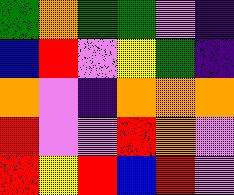[["green", "orange", "green", "green", "violet", "indigo"], ["blue", "red", "violet", "yellow", "green", "indigo"], ["orange", "violet", "indigo", "orange", "orange", "orange"], ["red", "violet", "violet", "red", "orange", "violet"], ["red", "yellow", "red", "blue", "red", "violet"]]